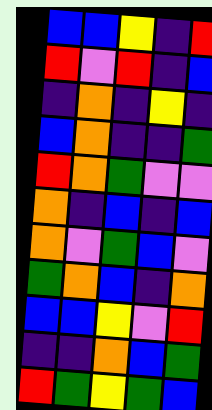[["blue", "blue", "yellow", "indigo", "red"], ["red", "violet", "red", "indigo", "blue"], ["indigo", "orange", "indigo", "yellow", "indigo"], ["blue", "orange", "indigo", "indigo", "green"], ["red", "orange", "green", "violet", "violet"], ["orange", "indigo", "blue", "indigo", "blue"], ["orange", "violet", "green", "blue", "violet"], ["green", "orange", "blue", "indigo", "orange"], ["blue", "blue", "yellow", "violet", "red"], ["indigo", "indigo", "orange", "blue", "green"], ["red", "green", "yellow", "green", "blue"]]